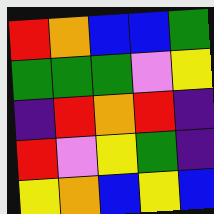[["red", "orange", "blue", "blue", "green"], ["green", "green", "green", "violet", "yellow"], ["indigo", "red", "orange", "red", "indigo"], ["red", "violet", "yellow", "green", "indigo"], ["yellow", "orange", "blue", "yellow", "blue"]]